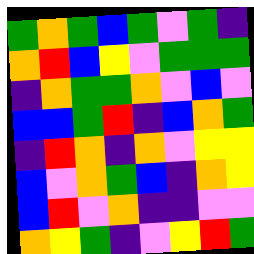[["green", "orange", "green", "blue", "green", "violet", "green", "indigo"], ["orange", "red", "blue", "yellow", "violet", "green", "green", "green"], ["indigo", "orange", "green", "green", "orange", "violet", "blue", "violet"], ["blue", "blue", "green", "red", "indigo", "blue", "orange", "green"], ["indigo", "red", "orange", "indigo", "orange", "violet", "yellow", "yellow"], ["blue", "violet", "orange", "green", "blue", "indigo", "orange", "yellow"], ["blue", "red", "violet", "orange", "indigo", "indigo", "violet", "violet"], ["orange", "yellow", "green", "indigo", "violet", "yellow", "red", "green"]]